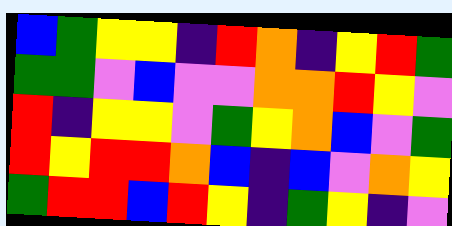[["blue", "green", "yellow", "yellow", "indigo", "red", "orange", "indigo", "yellow", "red", "green"], ["green", "green", "violet", "blue", "violet", "violet", "orange", "orange", "red", "yellow", "violet"], ["red", "indigo", "yellow", "yellow", "violet", "green", "yellow", "orange", "blue", "violet", "green"], ["red", "yellow", "red", "red", "orange", "blue", "indigo", "blue", "violet", "orange", "yellow"], ["green", "red", "red", "blue", "red", "yellow", "indigo", "green", "yellow", "indigo", "violet"]]